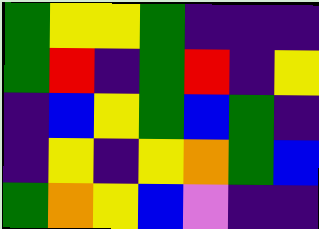[["green", "yellow", "yellow", "green", "indigo", "indigo", "indigo"], ["green", "red", "indigo", "green", "red", "indigo", "yellow"], ["indigo", "blue", "yellow", "green", "blue", "green", "indigo"], ["indigo", "yellow", "indigo", "yellow", "orange", "green", "blue"], ["green", "orange", "yellow", "blue", "violet", "indigo", "indigo"]]